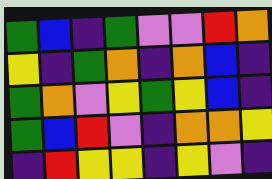[["green", "blue", "indigo", "green", "violet", "violet", "red", "orange"], ["yellow", "indigo", "green", "orange", "indigo", "orange", "blue", "indigo"], ["green", "orange", "violet", "yellow", "green", "yellow", "blue", "indigo"], ["green", "blue", "red", "violet", "indigo", "orange", "orange", "yellow"], ["indigo", "red", "yellow", "yellow", "indigo", "yellow", "violet", "indigo"]]